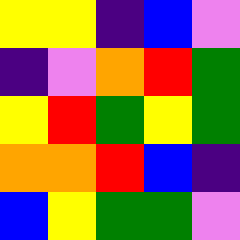[["yellow", "yellow", "indigo", "blue", "violet"], ["indigo", "violet", "orange", "red", "green"], ["yellow", "red", "green", "yellow", "green"], ["orange", "orange", "red", "blue", "indigo"], ["blue", "yellow", "green", "green", "violet"]]